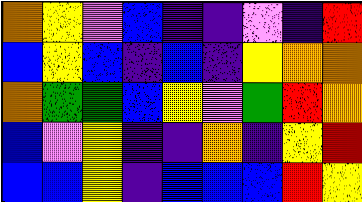[["orange", "yellow", "violet", "blue", "indigo", "indigo", "violet", "indigo", "red"], ["blue", "yellow", "blue", "indigo", "blue", "indigo", "yellow", "orange", "orange"], ["orange", "green", "green", "blue", "yellow", "violet", "green", "red", "orange"], ["blue", "violet", "yellow", "indigo", "indigo", "orange", "indigo", "yellow", "red"], ["blue", "blue", "yellow", "indigo", "blue", "blue", "blue", "red", "yellow"]]